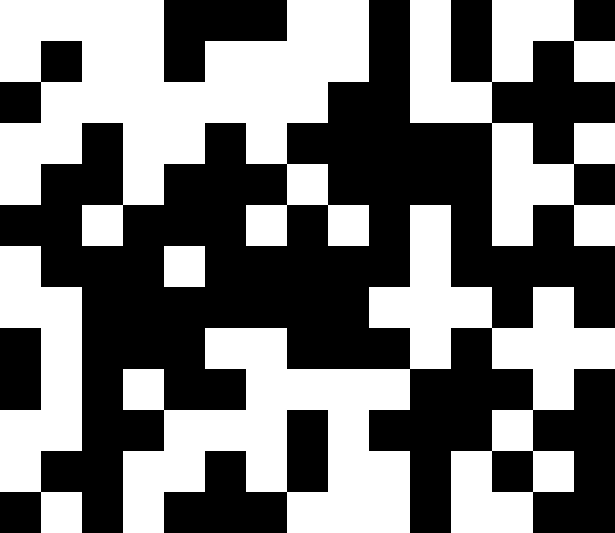[["white", "white", "white", "white", "black", "black", "black", "white", "white", "black", "white", "black", "white", "white", "black"], ["white", "black", "white", "white", "black", "white", "white", "white", "white", "black", "white", "black", "white", "black", "white"], ["black", "white", "white", "white", "white", "white", "white", "white", "black", "black", "white", "white", "black", "black", "black"], ["white", "white", "black", "white", "white", "black", "white", "black", "black", "black", "black", "black", "white", "black", "white"], ["white", "black", "black", "white", "black", "black", "black", "white", "black", "black", "black", "black", "white", "white", "black"], ["black", "black", "white", "black", "black", "black", "white", "black", "white", "black", "white", "black", "white", "black", "white"], ["white", "black", "black", "black", "white", "black", "black", "black", "black", "black", "white", "black", "black", "black", "black"], ["white", "white", "black", "black", "black", "black", "black", "black", "black", "white", "white", "white", "black", "white", "black"], ["black", "white", "black", "black", "black", "white", "white", "black", "black", "black", "white", "black", "white", "white", "white"], ["black", "white", "black", "white", "black", "black", "white", "white", "white", "white", "black", "black", "black", "white", "black"], ["white", "white", "black", "black", "white", "white", "white", "black", "white", "black", "black", "black", "white", "black", "black"], ["white", "black", "black", "white", "white", "black", "white", "black", "white", "white", "black", "white", "black", "white", "black"], ["black", "white", "black", "white", "black", "black", "black", "white", "white", "white", "black", "white", "white", "black", "black"]]